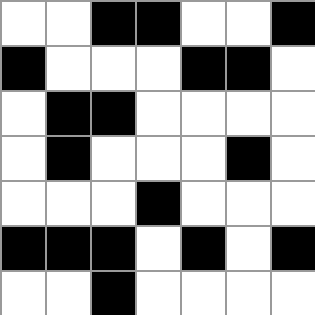[["white", "white", "black", "black", "white", "white", "black"], ["black", "white", "white", "white", "black", "black", "white"], ["white", "black", "black", "white", "white", "white", "white"], ["white", "black", "white", "white", "white", "black", "white"], ["white", "white", "white", "black", "white", "white", "white"], ["black", "black", "black", "white", "black", "white", "black"], ["white", "white", "black", "white", "white", "white", "white"]]